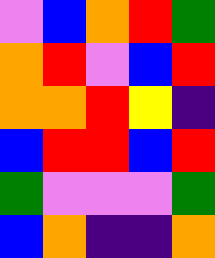[["violet", "blue", "orange", "red", "green"], ["orange", "red", "violet", "blue", "red"], ["orange", "orange", "red", "yellow", "indigo"], ["blue", "red", "red", "blue", "red"], ["green", "violet", "violet", "violet", "green"], ["blue", "orange", "indigo", "indigo", "orange"]]